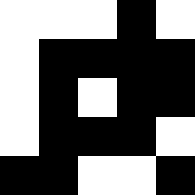[["white", "white", "white", "black", "white"], ["white", "black", "black", "black", "black"], ["white", "black", "white", "black", "black"], ["white", "black", "black", "black", "white"], ["black", "black", "white", "white", "black"]]